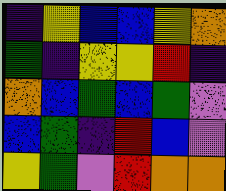[["indigo", "yellow", "blue", "blue", "yellow", "orange"], ["green", "indigo", "yellow", "yellow", "red", "indigo"], ["orange", "blue", "green", "blue", "green", "violet"], ["blue", "green", "indigo", "red", "blue", "violet"], ["yellow", "green", "violet", "red", "orange", "orange"]]